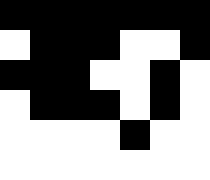[["black", "black", "black", "black", "black", "black", "black"], ["white", "black", "black", "black", "white", "white", "black"], ["black", "black", "black", "white", "white", "black", "white"], ["white", "black", "black", "black", "white", "black", "white"], ["white", "white", "white", "white", "black", "white", "white"], ["white", "white", "white", "white", "white", "white", "white"]]